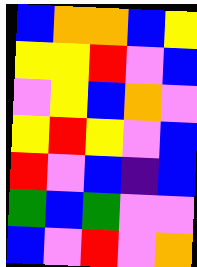[["blue", "orange", "orange", "blue", "yellow"], ["yellow", "yellow", "red", "violet", "blue"], ["violet", "yellow", "blue", "orange", "violet"], ["yellow", "red", "yellow", "violet", "blue"], ["red", "violet", "blue", "indigo", "blue"], ["green", "blue", "green", "violet", "violet"], ["blue", "violet", "red", "violet", "orange"]]